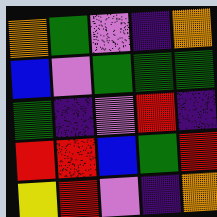[["orange", "green", "violet", "indigo", "orange"], ["blue", "violet", "green", "green", "green"], ["green", "indigo", "violet", "red", "indigo"], ["red", "red", "blue", "green", "red"], ["yellow", "red", "violet", "indigo", "orange"]]